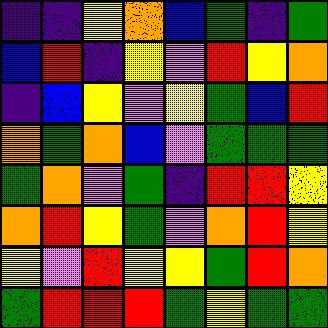[["indigo", "indigo", "yellow", "orange", "blue", "green", "indigo", "green"], ["blue", "red", "indigo", "yellow", "violet", "red", "yellow", "orange"], ["indigo", "blue", "yellow", "violet", "yellow", "green", "blue", "red"], ["orange", "green", "orange", "blue", "violet", "green", "green", "green"], ["green", "orange", "violet", "green", "indigo", "red", "red", "yellow"], ["orange", "red", "yellow", "green", "violet", "orange", "red", "yellow"], ["yellow", "violet", "red", "yellow", "yellow", "green", "red", "orange"], ["green", "red", "red", "red", "green", "yellow", "green", "green"]]